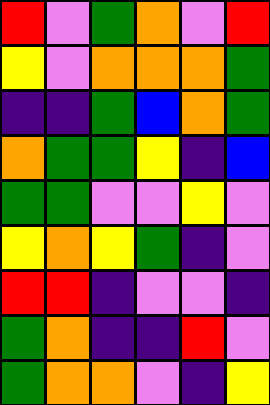[["red", "violet", "green", "orange", "violet", "red"], ["yellow", "violet", "orange", "orange", "orange", "green"], ["indigo", "indigo", "green", "blue", "orange", "green"], ["orange", "green", "green", "yellow", "indigo", "blue"], ["green", "green", "violet", "violet", "yellow", "violet"], ["yellow", "orange", "yellow", "green", "indigo", "violet"], ["red", "red", "indigo", "violet", "violet", "indigo"], ["green", "orange", "indigo", "indigo", "red", "violet"], ["green", "orange", "orange", "violet", "indigo", "yellow"]]